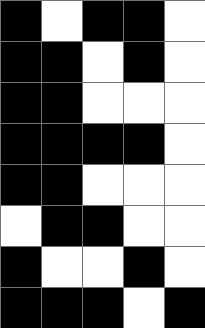[["black", "white", "black", "black", "white"], ["black", "black", "white", "black", "white"], ["black", "black", "white", "white", "white"], ["black", "black", "black", "black", "white"], ["black", "black", "white", "white", "white"], ["white", "black", "black", "white", "white"], ["black", "white", "white", "black", "white"], ["black", "black", "black", "white", "black"]]